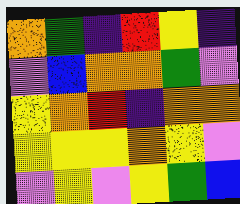[["orange", "green", "indigo", "red", "yellow", "indigo"], ["violet", "blue", "orange", "orange", "green", "violet"], ["yellow", "orange", "red", "indigo", "orange", "orange"], ["yellow", "yellow", "yellow", "orange", "yellow", "violet"], ["violet", "yellow", "violet", "yellow", "green", "blue"]]